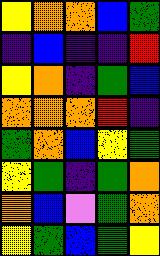[["yellow", "orange", "orange", "blue", "green"], ["indigo", "blue", "indigo", "indigo", "red"], ["yellow", "orange", "indigo", "green", "blue"], ["orange", "orange", "orange", "red", "indigo"], ["green", "orange", "blue", "yellow", "green"], ["yellow", "green", "indigo", "green", "orange"], ["orange", "blue", "violet", "green", "orange"], ["yellow", "green", "blue", "green", "yellow"]]